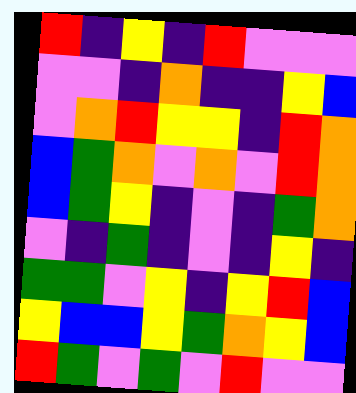[["red", "indigo", "yellow", "indigo", "red", "violet", "violet", "violet"], ["violet", "violet", "indigo", "orange", "indigo", "indigo", "yellow", "blue"], ["violet", "orange", "red", "yellow", "yellow", "indigo", "red", "orange"], ["blue", "green", "orange", "violet", "orange", "violet", "red", "orange"], ["blue", "green", "yellow", "indigo", "violet", "indigo", "green", "orange"], ["violet", "indigo", "green", "indigo", "violet", "indigo", "yellow", "indigo"], ["green", "green", "violet", "yellow", "indigo", "yellow", "red", "blue"], ["yellow", "blue", "blue", "yellow", "green", "orange", "yellow", "blue"], ["red", "green", "violet", "green", "violet", "red", "violet", "violet"]]